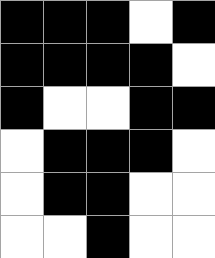[["black", "black", "black", "white", "black"], ["black", "black", "black", "black", "white"], ["black", "white", "white", "black", "black"], ["white", "black", "black", "black", "white"], ["white", "black", "black", "white", "white"], ["white", "white", "black", "white", "white"]]